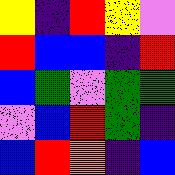[["yellow", "indigo", "red", "yellow", "violet"], ["red", "blue", "blue", "indigo", "red"], ["blue", "green", "violet", "green", "green"], ["violet", "blue", "red", "green", "indigo"], ["blue", "red", "orange", "indigo", "blue"]]